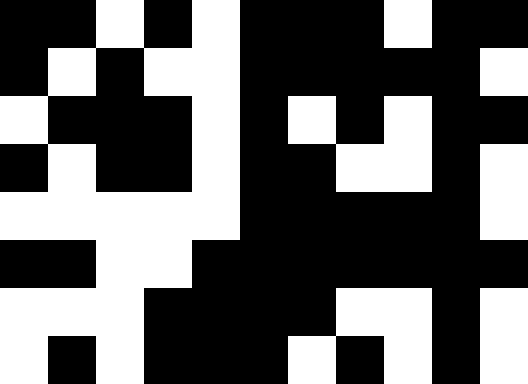[["black", "black", "white", "black", "white", "black", "black", "black", "white", "black", "black"], ["black", "white", "black", "white", "white", "black", "black", "black", "black", "black", "white"], ["white", "black", "black", "black", "white", "black", "white", "black", "white", "black", "black"], ["black", "white", "black", "black", "white", "black", "black", "white", "white", "black", "white"], ["white", "white", "white", "white", "white", "black", "black", "black", "black", "black", "white"], ["black", "black", "white", "white", "black", "black", "black", "black", "black", "black", "black"], ["white", "white", "white", "black", "black", "black", "black", "white", "white", "black", "white"], ["white", "black", "white", "black", "black", "black", "white", "black", "white", "black", "white"]]